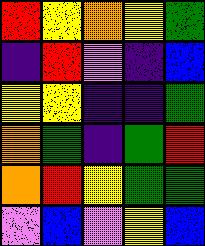[["red", "yellow", "orange", "yellow", "green"], ["indigo", "red", "violet", "indigo", "blue"], ["yellow", "yellow", "indigo", "indigo", "green"], ["orange", "green", "indigo", "green", "red"], ["orange", "red", "yellow", "green", "green"], ["violet", "blue", "violet", "yellow", "blue"]]